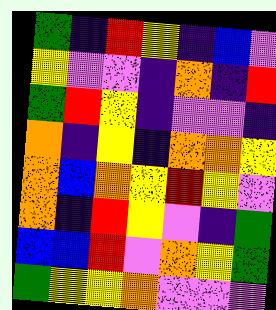[["green", "indigo", "red", "yellow", "indigo", "blue", "violet"], ["yellow", "violet", "violet", "indigo", "orange", "indigo", "red"], ["green", "red", "yellow", "indigo", "violet", "violet", "indigo"], ["orange", "indigo", "yellow", "indigo", "orange", "orange", "yellow"], ["orange", "blue", "orange", "yellow", "red", "yellow", "violet"], ["orange", "indigo", "red", "yellow", "violet", "indigo", "green"], ["blue", "blue", "red", "violet", "orange", "yellow", "green"], ["green", "yellow", "yellow", "orange", "violet", "violet", "violet"]]